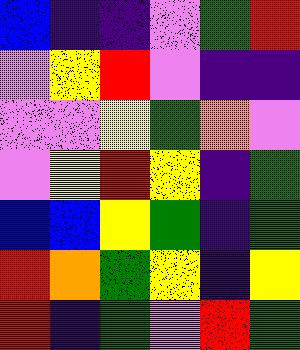[["blue", "indigo", "indigo", "violet", "green", "red"], ["violet", "yellow", "red", "violet", "indigo", "indigo"], ["violet", "violet", "yellow", "green", "orange", "violet"], ["violet", "yellow", "red", "yellow", "indigo", "green"], ["blue", "blue", "yellow", "green", "indigo", "green"], ["red", "orange", "green", "yellow", "indigo", "yellow"], ["red", "indigo", "green", "violet", "red", "green"]]